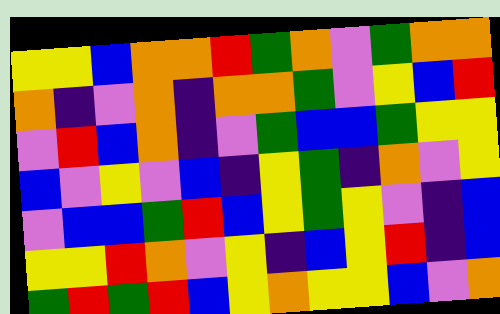[["yellow", "yellow", "blue", "orange", "orange", "red", "green", "orange", "violet", "green", "orange", "orange"], ["orange", "indigo", "violet", "orange", "indigo", "orange", "orange", "green", "violet", "yellow", "blue", "red"], ["violet", "red", "blue", "orange", "indigo", "violet", "green", "blue", "blue", "green", "yellow", "yellow"], ["blue", "violet", "yellow", "violet", "blue", "indigo", "yellow", "green", "indigo", "orange", "violet", "yellow"], ["violet", "blue", "blue", "green", "red", "blue", "yellow", "green", "yellow", "violet", "indigo", "blue"], ["yellow", "yellow", "red", "orange", "violet", "yellow", "indigo", "blue", "yellow", "red", "indigo", "blue"], ["green", "red", "green", "red", "blue", "yellow", "orange", "yellow", "yellow", "blue", "violet", "orange"]]